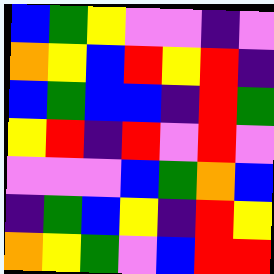[["blue", "green", "yellow", "violet", "violet", "indigo", "violet"], ["orange", "yellow", "blue", "red", "yellow", "red", "indigo"], ["blue", "green", "blue", "blue", "indigo", "red", "green"], ["yellow", "red", "indigo", "red", "violet", "red", "violet"], ["violet", "violet", "violet", "blue", "green", "orange", "blue"], ["indigo", "green", "blue", "yellow", "indigo", "red", "yellow"], ["orange", "yellow", "green", "violet", "blue", "red", "red"]]